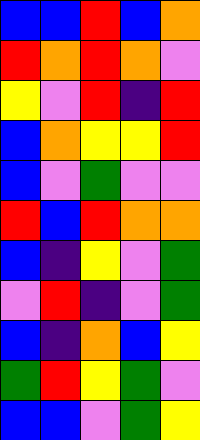[["blue", "blue", "red", "blue", "orange"], ["red", "orange", "red", "orange", "violet"], ["yellow", "violet", "red", "indigo", "red"], ["blue", "orange", "yellow", "yellow", "red"], ["blue", "violet", "green", "violet", "violet"], ["red", "blue", "red", "orange", "orange"], ["blue", "indigo", "yellow", "violet", "green"], ["violet", "red", "indigo", "violet", "green"], ["blue", "indigo", "orange", "blue", "yellow"], ["green", "red", "yellow", "green", "violet"], ["blue", "blue", "violet", "green", "yellow"]]